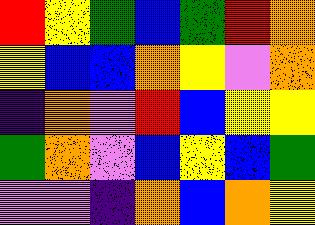[["red", "yellow", "green", "blue", "green", "red", "orange"], ["yellow", "blue", "blue", "orange", "yellow", "violet", "orange"], ["indigo", "orange", "violet", "red", "blue", "yellow", "yellow"], ["green", "orange", "violet", "blue", "yellow", "blue", "green"], ["violet", "violet", "indigo", "orange", "blue", "orange", "yellow"]]